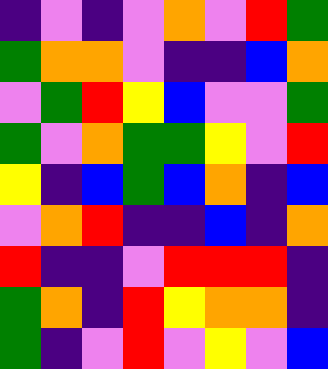[["indigo", "violet", "indigo", "violet", "orange", "violet", "red", "green"], ["green", "orange", "orange", "violet", "indigo", "indigo", "blue", "orange"], ["violet", "green", "red", "yellow", "blue", "violet", "violet", "green"], ["green", "violet", "orange", "green", "green", "yellow", "violet", "red"], ["yellow", "indigo", "blue", "green", "blue", "orange", "indigo", "blue"], ["violet", "orange", "red", "indigo", "indigo", "blue", "indigo", "orange"], ["red", "indigo", "indigo", "violet", "red", "red", "red", "indigo"], ["green", "orange", "indigo", "red", "yellow", "orange", "orange", "indigo"], ["green", "indigo", "violet", "red", "violet", "yellow", "violet", "blue"]]